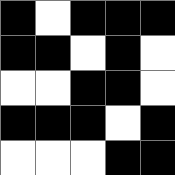[["black", "white", "black", "black", "black"], ["black", "black", "white", "black", "white"], ["white", "white", "black", "black", "white"], ["black", "black", "black", "white", "black"], ["white", "white", "white", "black", "black"]]